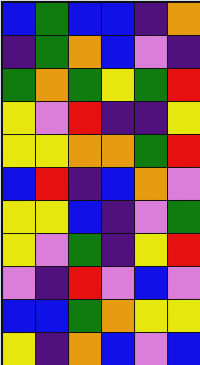[["blue", "green", "blue", "blue", "indigo", "orange"], ["indigo", "green", "orange", "blue", "violet", "indigo"], ["green", "orange", "green", "yellow", "green", "red"], ["yellow", "violet", "red", "indigo", "indigo", "yellow"], ["yellow", "yellow", "orange", "orange", "green", "red"], ["blue", "red", "indigo", "blue", "orange", "violet"], ["yellow", "yellow", "blue", "indigo", "violet", "green"], ["yellow", "violet", "green", "indigo", "yellow", "red"], ["violet", "indigo", "red", "violet", "blue", "violet"], ["blue", "blue", "green", "orange", "yellow", "yellow"], ["yellow", "indigo", "orange", "blue", "violet", "blue"]]